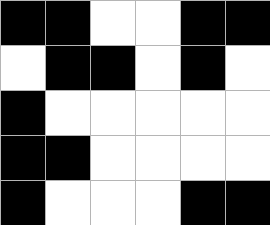[["black", "black", "white", "white", "black", "black"], ["white", "black", "black", "white", "black", "white"], ["black", "white", "white", "white", "white", "white"], ["black", "black", "white", "white", "white", "white"], ["black", "white", "white", "white", "black", "black"]]